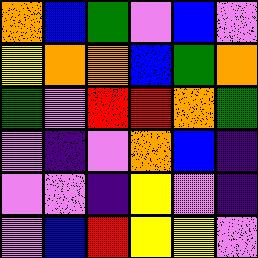[["orange", "blue", "green", "violet", "blue", "violet"], ["yellow", "orange", "orange", "blue", "green", "orange"], ["green", "violet", "red", "red", "orange", "green"], ["violet", "indigo", "violet", "orange", "blue", "indigo"], ["violet", "violet", "indigo", "yellow", "violet", "indigo"], ["violet", "blue", "red", "yellow", "yellow", "violet"]]